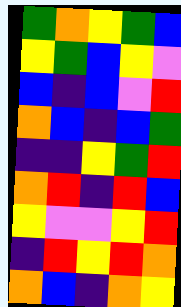[["green", "orange", "yellow", "green", "blue"], ["yellow", "green", "blue", "yellow", "violet"], ["blue", "indigo", "blue", "violet", "red"], ["orange", "blue", "indigo", "blue", "green"], ["indigo", "indigo", "yellow", "green", "red"], ["orange", "red", "indigo", "red", "blue"], ["yellow", "violet", "violet", "yellow", "red"], ["indigo", "red", "yellow", "red", "orange"], ["orange", "blue", "indigo", "orange", "yellow"]]